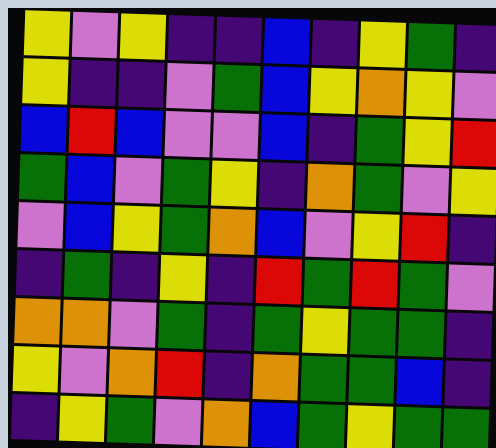[["yellow", "violet", "yellow", "indigo", "indigo", "blue", "indigo", "yellow", "green", "indigo"], ["yellow", "indigo", "indigo", "violet", "green", "blue", "yellow", "orange", "yellow", "violet"], ["blue", "red", "blue", "violet", "violet", "blue", "indigo", "green", "yellow", "red"], ["green", "blue", "violet", "green", "yellow", "indigo", "orange", "green", "violet", "yellow"], ["violet", "blue", "yellow", "green", "orange", "blue", "violet", "yellow", "red", "indigo"], ["indigo", "green", "indigo", "yellow", "indigo", "red", "green", "red", "green", "violet"], ["orange", "orange", "violet", "green", "indigo", "green", "yellow", "green", "green", "indigo"], ["yellow", "violet", "orange", "red", "indigo", "orange", "green", "green", "blue", "indigo"], ["indigo", "yellow", "green", "violet", "orange", "blue", "green", "yellow", "green", "green"]]